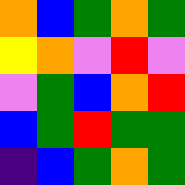[["orange", "blue", "green", "orange", "green"], ["yellow", "orange", "violet", "red", "violet"], ["violet", "green", "blue", "orange", "red"], ["blue", "green", "red", "green", "green"], ["indigo", "blue", "green", "orange", "green"]]